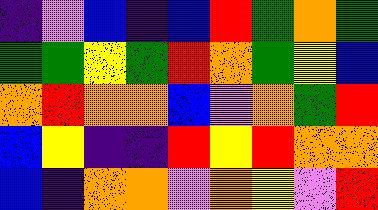[["indigo", "violet", "blue", "indigo", "blue", "red", "green", "orange", "green"], ["green", "green", "yellow", "green", "red", "orange", "green", "yellow", "blue"], ["orange", "red", "orange", "orange", "blue", "violet", "orange", "green", "red"], ["blue", "yellow", "indigo", "indigo", "red", "yellow", "red", "orange", "orange"], ["blue", "indigo", "orange", "orange", "violet", "orange", "yellow", "violet", "red"]]